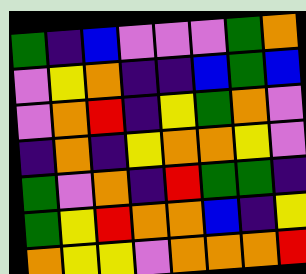[["green", "indigo", "blue", "violet", "violet", "violet", "green", "orange"], ["violet", "yellow", "orange", "indigo", "indigo", "blue", "green", "blue"], ["violet", "orange", "red", "indigo", "yellow", "green", "orange", "violet"], ["indigo", "orange", "indigo", "yellow", "orange", "orange", "yellow", "violet"], ["green", "violet", "orange", "indigo", "red", "green", "green", "indigo"], ["green", "yellow", "red", "orange", "orange", "blue", "indigo", "yellow"], ["orange", "yellow", "yellow", "violet", "orange", "orange", "orange", "red"]]